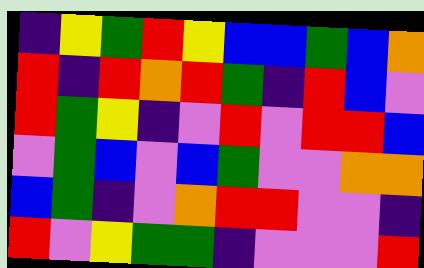[["indigo", "yellow", "green", "red", "yellow", "blue", "blue", "green", "blue", "orange"], ["red", "indigo", "red", "orange", "red", "green", "indigo", "red", "blue", "violet"], ["red", "green", "yellow", "indigo", "violet", "red", "violet", "red", "red", "blue"], ["violet", "green", "blue", "violet", "blue", "green", "violet", "violet", "orange", "orange"], ["blue", "green", "indigo", "violet", "orange", "red", "red", "violet", "violet", "indigo"], ["red", "violet", "yellow", "green", "green", "indigo", "violet", "violet", "violet", "red"]]